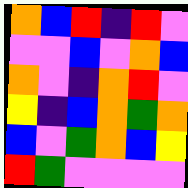[["orange", "blue", "red", "indigo", "red", "violet"], ["violet", "violet", "blue", "violet", "orange", "blue"], ["orange", "violet", "indigo", "orange", "red", "violet"], ["yellow", "indigo", "blue", "orange", "green", "orange"], ["blue", "violet", "green", "orange", "blue", "yellow"], ["red", "green", "violet", "violet", "violet", "violet"]]